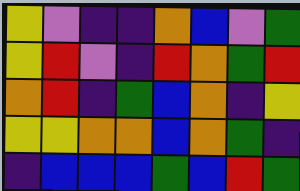[["yellow", "violet", "indigo", "indigo", "orange", "blue", "violet", "green"], ["yellow", "red", "violet", "indigo", "red", "orange", "green", "red"], ["orange", "red", "indigo", "green", "blue", "orange", "indigo", "yellow"], ["yellow", "yellow", "orange", "orange", "blue", "orange", "green", "indigo"], ["indigo", "blue", "blue", "blue", "green", "blue", "red", "green"]]